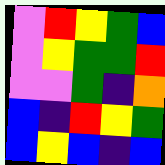[["violet", "red", "yellow", "green", "blue"], ["violet", "yellow", "green", "green", "red"], ["violet", "violet", "green", "indigo", "orange"], ["blue", "indigo", "red", "yellow", "green"], ["blue", "yellow", "blue", "indigo", "blue"]]